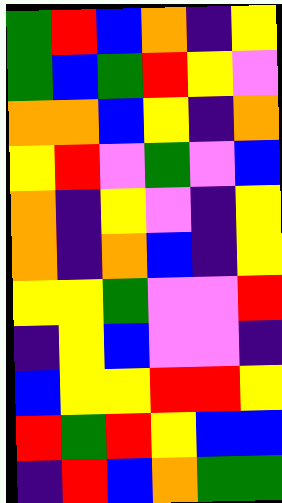[["green", "red", "blue", "orange", "indigo", "yellow"], ["green", "blue", "green", "red", "yellow", "violet"], ["orange", "orange", "blue", "yellow", "indigo", "orange"], ["yellow", "red", "violet", "green", "violet", "blue"], ["orange", "indigo", "yellow", "violet", "indigo", "yellow"], ["orange", "indigo", "orange", "blue", "indigo", "yellow"], ["yellow", "yellow", "green", "violet", "violet", "red"], ["indigo", "yellow", "blue", "violet", "violet", "indigo"], ["blue", "yellow", "yellow", "red", "red", "yellow"], ["red", "green", "red", "yellow", "blue", "blue"], ["indigo", "red", "blue", "orange", "green", "green"]]